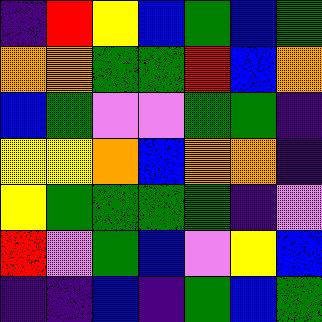[["indigo", "red", "yellow", "blue", "green", "blue", "green"], ["orange", "orange", "green", "green", "red", "blue", "orange"], ["blue", "green", "violet", "violet", "green", "green", "indigo"], ["yellow", "yellow", "orange", "blue", "orange", "orange", "indigo"], ["yellow", "green", "green", "green", "green", "indigo", "violet"], ["red", "violet", "green", "blue", "violet", "yellow", "blue"], ["indigo", "indigo", "blue", "indigo", "green", "blue", "green"]]